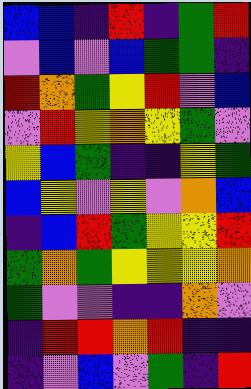[["blue", "blue", "indigo", "red", "indigo", "green", "red"], ["violet", "blue", "violet", "blue", "green", "green", "indigo"], ["red", "orange", "green", "yellow", "red", "violet", "blue"], ["violet", "red", "yellow", "orange", "yellow", "green", "violet"], ["yellow", "blue", "green", "indigo", "indigo", "yellow", "green"], ["blue", "yellow", "violet", "yellow", "violet", "orange", "blue"], ["indigo", "blue", "red", "green", "yellow", "yellow", "red"], ["green", "orange", "green", "yellow", "yellow", "yellow", "orange"], ["green", "violet", "violet", "indigo", "indigo", "orange", "violet"], ["indigo", "red", "red", "orange", "red", "indigo", "indigo"], ["indigo", "violet", "blue", "violet", "green", "indigo", "red"]]